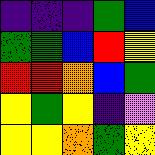[["indigo", "indigo", "indigo", "green", "blue"], ["green", "green", "blue", "red", "yellow"], ["red", "red", "orange", "blue", "green"], ["yellow", "green", "yellow", "indigo", "violet"], ["yellow", "yellow", "orange", "green", "yellow"]]